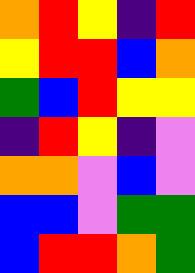[["orange", "red", "yellow", "indigo", "red"], ["yellow", "red", "red", "blue", "orange"], ["green", "blue", "red", "yellow", "yellow"], ["indigo", "red", "yellow", "indigo", "violet"], ["orange", "orange", "violet", "blue", "violet"], ["blue", "blue", "violet", "green", "green"], ["blue", "red", "red", "orange", "green"]]